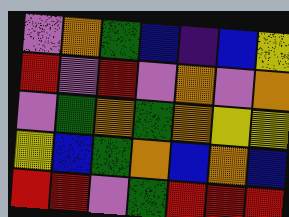[["violet", "orange", "green", "blue", "indigo", "blue", "yellow"], ["red", "violet", "red", "violet", "orange", "violet", "orange"], ["violet", "green", "orange", "green", "orange", "yellow", "yellow"], ["yellow", "blue", "green", "orange", "blue", "orange", "blue"], ["red", "red", "violet", "green", "red", "red", "red"]]